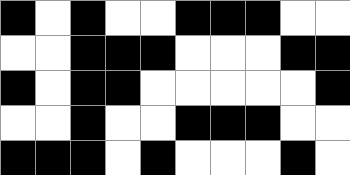[["black", "white", "black", "white", "white", "black", "black", "black", "white", "white"], ["white", "white", "black", "black", "black", "white", "white", "white", "black", "black"], ["black", "white", "black", "black", "white", "white", "white", "white", "white", "black"], ["white", "white", "black", "white", "white", "black", "black", "black", "white", "white"], ["black", "black", "black", "white", "black", "white", "white", "white", "black", "white"]]